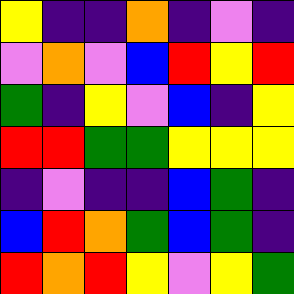[["yellow", "indigo", "indigo", "orange", "indigo", "violet", "indigo"], ["violet", "orange", "violet", "blue", "red", "yellow", "red"], ["green", "indigo", "yellow", "violet", "blue", "indigo", "yellow"], ["red", "red", "green", "green", "yellow", "yellow", "yellow"], ["indigo", "violet", "indigo", "indigo", "blue", "green", "indigo"], ["blue", "red", "orange", "green", "blue", "green", "indigo"], ["red", "orange", "red", "yellow", "violet", "yellow", "green"]]